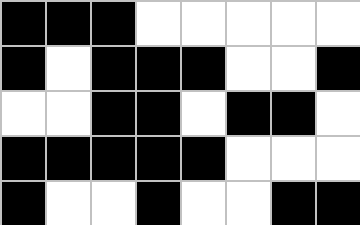[["black", "black", "black", "white", "white", "white", "white", "white"], ["black", "white", "black", "black", "black", "white", "white", "black"], ["white", "white", "black", "black", "white", "black", "black", "white"], ["black", "black", "black", "black", "black", "white", "white", "white"], ["black", "white", "white", "black", "white", "white", "black", "black"]]